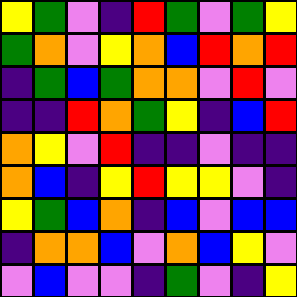[["yellow", "green", "violet", "indigo", "red", "green", "violet", "green", "yellow"], ["green", "orange", "violet", "yellow", "orange", "blue", "red", "orange", "red"], ["indigo", "green", "blue", "green", "orange", "orange", "violet", "red", "violet"], ["indigo", "indigo", "red", "orange", "green", "yellow", "indigo", "blue", "red"], ["orange", "yellow", "violet", "red", "indigo", "indigo", "violet", "indigo", "indigo"], ["orange", "blue", "indigo", "yellow", "red", "yellow", "yellow", "violet", "indigo"], ["yellow", "green", "blue", "orange", "indigo", "blue", "violet", "blue", "blue"], ["indigo", "orange", "orange", "blue", "violet", "orange", "blue", "yellow", "violet"], ["violet", "blue", "violet", "violet", "indigo", "green", "violet", "indigo", "yellow"]]